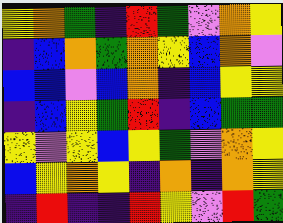[["yellow", "orange", "green", "indigo", "red", "green", "violet", "orange", "yellow"], ["indigo", "blue", "orange", "green", "orange", "yellow", "blue", "orange", "violet"], ["blue", "blue", "violet", "blue", "orange", "indigo", "blue", "yellow", "yellow"], ["indigo", "blue", "yellow", "green", "red", "indigo", "blue", "green", "green"], ["yellow", "violet", "yellow", "blue", "yellow", "green", "violet", "orange", "yellow"], ["blue", "yellow", "orange", "yellow", "indigo", "orange", "indigo", "orange", "yellow"], ["indigo", "red", "indigo", "indigo", "red", "yellow", "violet", "red", "green"]]